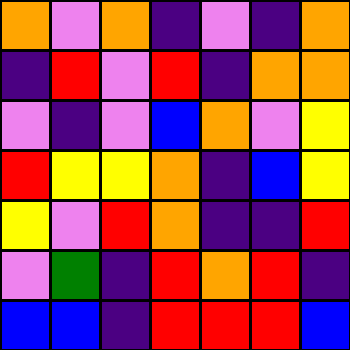[["orange", "violet", "orange", "indigo", "violet", "indigo", "orange"], ["indigo", "red", "violet", "red", "indigo", "orange", "orange"], ["violet", "indigo", "violet", "blue", "orange", "violet", "yellow"], ["red", "yellow", "yellow", "orange", "indigo", "blue", "yellow"], ["yellow", "violet", "red", "orange", "indigo", "indigo", "red"], ["violet", "green", "indigo", "red", "orange", "red", "indigo"], ["blue", "blue", "indigo", "red", "red", "red", "blue"]]